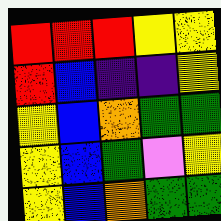[["red", "red", "red", "yellow", "yellow"], ["red", "blue", "indigo", "indigo", "yellow"], ["yellow", "blue", "orange", "green", "green"], ["yellow", "blue", "green", "violet", "yellow"], ["yellow", "blue", "orange", "green", "green"]]